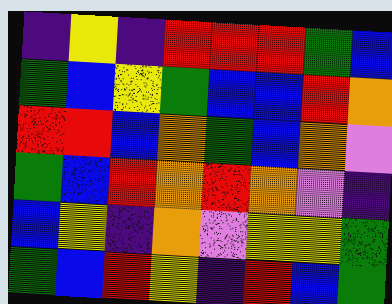[["indigo", "yellow", "indigo", "red", "red", "red", "green", "blue"], ["green", "blue", "yellow", "green", "blue", "blue", "red", "orange"], ["red", "red", "blue", "orange", "green", "blue", "orange", "violet"], ["green", "blue", "red", "orange", "red", "orange", "violet", "indigo"], ["blue", "yellow", "indigo", "orange", "violet", "yellow", "yellow", "green"], ["green", "blue", "red", "yellow", "indigo", "red", "blue", "green"]]